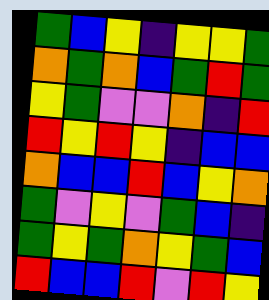[["green", "blue", "yellow", "indigo", "yellow", "yellow", "green"], ["orange", "green", "orange", "blue", "green", "red", "green"], ["yellow", "green", "violet", "violet", "orange", "indigo", "red"], ["red", "yellow", "red", "yellow", "indigo", "blue", "blue"], ["orange", "blue", "blue", "red", "blue", "yellow", "orange"], ["green", "violet", "yellow", "violet", "green", "blue", "indigo"], ["green", "yellow", "green", "orange", "yellow", "green", "blue"], ["red", "blue", "blue", "red", "violet", "red", "yellow"]]